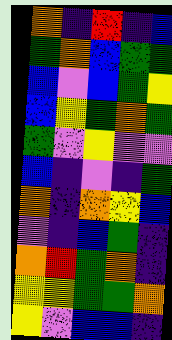[["orange", "indigo", "red", "indigo", "blue"], ["green", "orange", "blue", "green", "green"], ["blue", "violet", "blue", "green", "yellow"], ["blue", "yellow", "green", "orange", "green"], ["green", "violet", "yellow", "violet", "violet"], ["blue", "indigo", "violet", "indigo", "green"], ["orange", "indigo", "orange", "yellow", "blue"], ["violet", "indigo", "blue", "green", "indigo"], ["orange", "red", "green", "orange", "indigo"], ["yellow", "yellow", "green", "green", "orange"], ["yellow", "violet", "blue", "blue", "indigo"]]